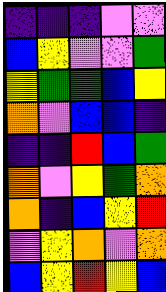[["indigo", "indigo", "indigo", "violet", "violet"], ["blue", "yellow", "violet", "violet", "green"], ["yellow", "green", "green", "blue", "yellow"], ["orange", "violet", "blue", "blue", "indigo"], ["indigo", "indigo", "red", "blue", "green"], ["orange", "violet", "yellow", "green", "orange"], ["orange", "indigo", "blue", "yellow", "red"], ["violet", "yellow", "orange", "violet", "orange"], ["blue", "yellow", "red", "yellow", "blue"]]